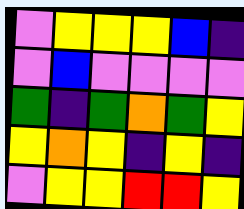[["violet", "yellow", "yellow", "yellow", "blue", "indigo"], ["violet", "blue", "violet", "violet", "violet", "violet"], ["green", "indigo", "green", "orange", "green", "yellow"], ["yellow", "orange", "yellow", "indigo", "yellow", "indigo"], ["violet", "yellow", "yellow", "red", "red", "yellow"]]